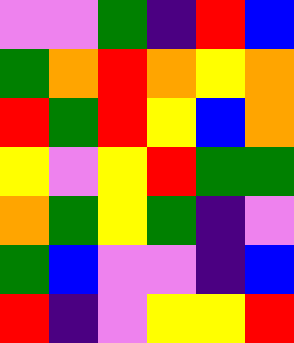[["violet", "violet", "green", "indigo", "red", "blue"], ["green", "orange", "red", "orange", "yellow", "orange"], ["red", "green", "red", "yellow", "blue", "orange"], ["yellow", "violet", "yellow", "red", "green", "green"], ["orange", "green", "yellow", "green", "indigo", "violet"], ["green", "blue", "violet", "violet", "indigo", "blue"], ["red", "indigo", "violet", "yellow", "yellow", "red"]]